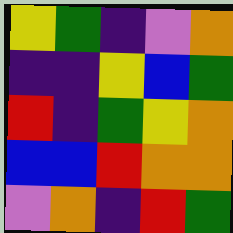[["yellow", "green", "indigo", "violet", "orange"], ["indigo", "indigo", "yellow", "blue", "green"], ["red", "indigo", "green", "yellow", "orange"], ["blue", "blue", "red", "orange", "orange"], ["violet", "orange", "indigo", "red", "green"]]